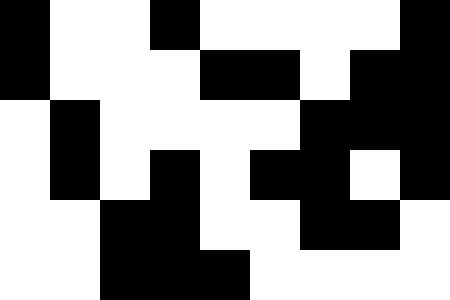[["black", "white", "white", "black", "white", "white", "white", "white", "black"], ["black", "white", "white", "white", "black", "black", "white", "black", "black"], ["white", "black", "white", "white", "white", "white", "black", "black", "black"], ["white", "black", "white", "black", "white", "black", "black", "white", "black"], ["white", "white", "black", "black", "white", "white", "black", "black", "white"], ["white", "white", "black", "black", "black", "white", "white", "white", "white"]]